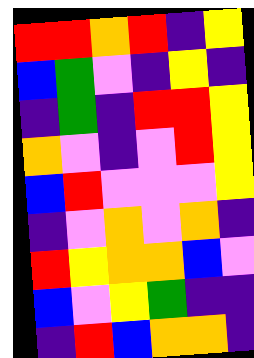[["red", "red", "orange", "red", "indigo", "yellow"], ["blue", "green", "violet", "indigo", "yellow", "indigo"], ["indigo", "green", "indigo", "red", "red", "yellow"], ["orange", "violet", "indigo", "violet", "red", "yellow"], ["blue", "red", "violet", "violet", "violet", "yellow"], ["indigo", "violet", "orange", "violet", "orange", "indigo"], ["red", "yellow", "orange", "orange", "blue", "violet"], ["blue", "violet", "yellow", "green", "indigo", "indigo"], ["indigo", "red", "blue", "orange", "orange", "indigo"]]